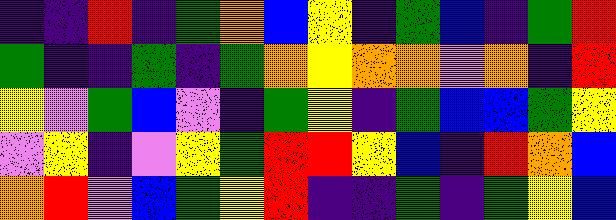[["indigo", "indigo", "red", "indigo", "green", "orange", "blue", "yellow", "indigo", "green", "blue", "indigo", "green", "red"], ["green", "indigo", "indigo", "green", "indigo", "green", "orange", "yellow", "orange", "orange", "violet", "orange", "indigo", "red"], ["yellow", "violet", "green", "blue", "violet", "indigo", "green", "yellow", "indigo", "green", "blue", "blue", "green", "yellow"], ["violet", "yellow", "indigo", "violet", "yellow", "green", "red", "red", "yellow", "blue", "indigo", "red", "orange", "blue"], ["orange", "red", "violet", "blue", "green", "yellow", "red", "indigo", "indigo", "green", "indigo", "green", "yellow", "blue"]]